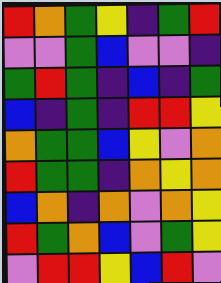[["red", "orange", "green", "yellow", "indigo", "green", "red"], ["violet", "violet", "green", "blue", "violet", "violet", "indigo"], ["green", "red", "green", "indigo", "blue", "indigo", "green"], ["blue", "indigo", "green", "indigo", "red", "red", "yellow"], ["orange", "green", "green", "blue", "yellow", "violet", "orange"], ["red", "green", "green", "indigo", "orange", "yellow", "orange"], ["blue", "orange", "indigo", "orange", "violet", "orange", "yellow"], ["red", "green", "orange", "blue", "violet", "green", "yellow"], ["violet", "red", "red", "yellow", "blue", "red", "violet"]]